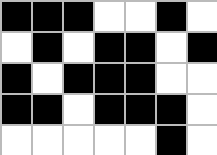[["black", "black", "black", "white", "white", "black", "white"], ["white", "black", "white", "black", "black", "white", "black"], ["black", "white", "black", "black", "black", "white", "white"], ["black", "black", "white", "black", "black", "black", "white"], ["white", "white", "white", "white", "white", "black", "white"]]